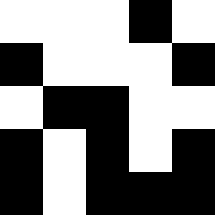[["white", "white", "white", "black", "white"], ["black", "white", "white", "white", "black"], ["white", "black", "black", "white", "white"], ["black", "white", "black", "white", "black"], ["black", "white", "black", "black", "black"]]